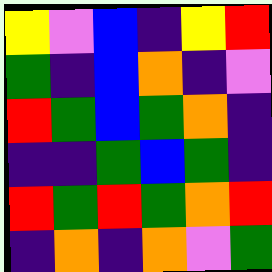[["yellow", "violet", "blue", "indigo", "yellow", "red"], ["green", "indigo", "blue", "orange", "indigo", "violet"], ["red", "green", "blue", "green", "orange", "indigo"], ["indigo", "indigo", "green", "blue", "green", "indigo"], ["red", "green", "red", "green", "orange", "red"], ["indigo", "orange", "indigo", "orange", "violet", "green"]]